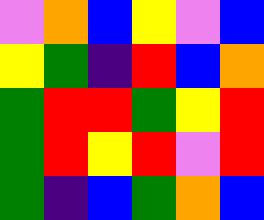[["violet", "orange", "blue", "yellow", "violet", "blue"], ["yellow", "green", "indigo", "red", "blue", "orange"], ["green", "red", "red", "green", "yellow", "red"], ["green", "red", "yellow", "red", "violet", "red"], ["green", "indigo", "blue", "green", "orange", "blue"]]